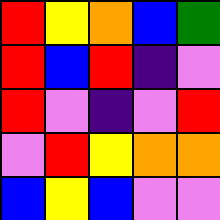[["red", "yellow", "orange", "blue", "green"], ["red", "blue", "red", "indigo", "violet"], ["red", "violet", "indigo", "violet", "red"], ["violet", "red", "yellow", "orange", "orange"], ["blue", "yellow", "blue", "violet", "violet"]]